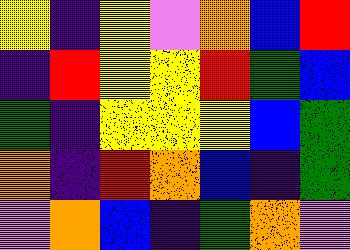[["yellow", "indigo", "yellow", "violet", "orange", "blue", "red"], ["indigo", "red", "yellow", "yellow", "red", "green", "blue"], ["green", "indigo", "yellow", "yellow", "yellow", "blue", "green"], ["orange", "indigo", "red", "orange", "blue", "indigo", "green"], ["violet", "orange", "blue", "indigo", "green", "orange", "violet"]]